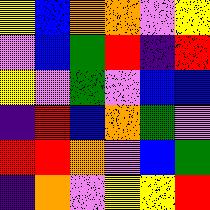[["yellow", "blue", "orange", "orange", "violet", "yellow"], ["violet", "blue", "green", "red", "indigo", "red"], ["yellow", "violet", "green", "violet", "blue", "blue"], ["indigo", "red", "blue", "orange", "green", "violet"], ["red", "red", "orange", "violet", "blue", "green"], ["indigo", "orange", "violet", "yellow", "yellow", "red"]]